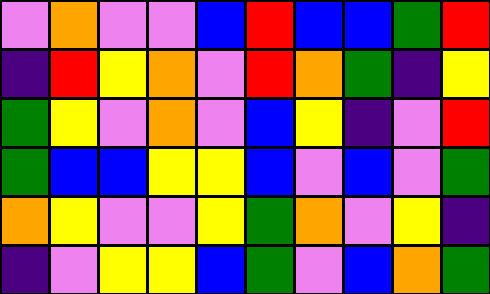[["violet", "orange", "violet", "violet", "blue", "red", "blue", "blue", "green", "red"], ["indigo", "red", "yellow", "orange", "violet", "red", "orange", "green", "indigo", "yellow"], ["green", "yellow", "violet", "orange", "violet", "blue", "yellow", "indigo", "violet", "red"], ["green", "blue", "blue", "yellow", "yellow", "blue", "violet", "blue", "violet", "green"], ["orange", "yellow", "violet", "violet", "yellow", "green", "orange", "violet", "yellow", "indigo"], ["indigo", "violet", "yellow", "yellow", "blue", "green", "violet", "blue", "orange", "green"]]